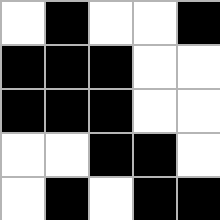[["white", "black", "white", "white", "black"], ["black", "black", "black", "white", "white"], ["black", "black", "black", "white", "white"], ["white", "white", "black", "black", "white"], ["white", "black", "white", "black", "black"]]